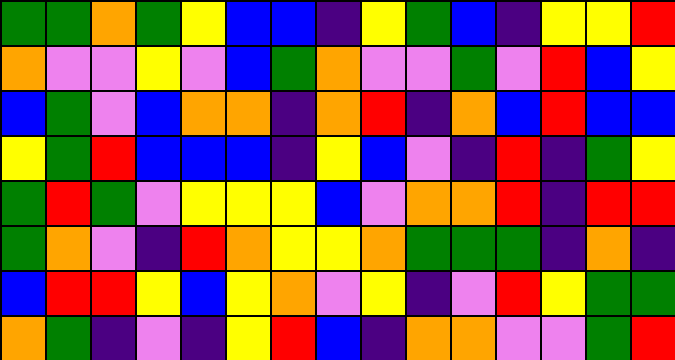[["green", "green", "orange", "green", "yellow", "blue", "blue", "indigo", "yellow", "green", "blue", "indigo", "yellow", "yellow", "red"], ["orange", "violet", "violet", "yellow", "violet", "blue", "green", "orange", "violet", "violet", "green", "violet", "red", "blue", "yellow"], ["blue", "green", "violet", "blue", "orange", "orange", "indigo", "orange", "red", "indigo", "orange", "blue", "red", "blue", "blue"], ["yellow", "green", "red", "blue", "blue", "blue", "indigo", "yellow", "blue", "violet", "indigo", "red", "indigo", "green", "yellow"], ["green", "red", "green", "violet", "yellow", "yellow", "yellow", "blue", "violet", "orange", "orange", "red", "indigo", "red", "red"], ["green", "orange", "violet", "indigo", "red", "orange", "yellow", "yellow", "orange", "green", "green", "green", "indigo", "orange", "indigo"], ["blue", "red", "red", "yellow", "blue", "yellow", "orange", "violet", "yellow", "indigo", "violet", "red", "yellow", "green", "green"], ["orange", "green", "indigo", "violet", "indigo", "yellow", "red", "blue", "indigo", "orange", "orange", "violet", "violet", "green", "red"]]